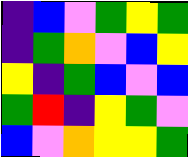[["indigo", "blue", "violet", "green", "yellow", "green"], ["indigo", "green", "orange", "violet", "blue", "yellow"], ["yellow", "indigo", "green", "blue", "violet", "blue"], ["green", "red", "indigo", "yellow", "green", "violet"], ["blue", "violet", "orange", "yellow", "yellow", "green"]]